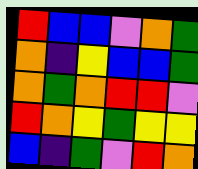[["red", "blue", "blue", "violet", "orange", "green"], ["orange", "indigo", "yellow", "blue", "blue", "green"], ["orange", "green", "orange", "red", "red", "violet"], ["red", "orange", "yellow", "green", "yellow", "yellow"], ["blue", "indigo", "green", "violet", "red", "orange"]]